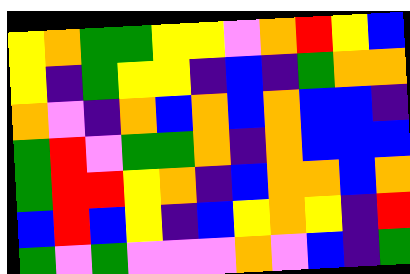[["yellow", "orange", "green", "green", "yellow", "yellow", "violet", "orange", "red", "yellow", "blue"], ["yellow", "indigo", "green", "yellow", "yellow", "indigo", "blue", "indigo", "green", "orange", "orange"], ["orange", "violet", "indigo", "orange", "blue", "orange", "blue", "orange", "blue", "blue", "indigo"], ["green", "red", "violet", "green", "green", "orange", "indigo", "orange", "blue", "blue", "blue"], ["green", "red", "red", "yellow", "orange", "indigo", "blue", "orange", "orange", "blue", "orange"], ["blue", "red", "blue", "yellow", "indigo", "blue", "yellow", "orange", "yellow", "indigo", "red"], ["green", "violet", "green", "violet", "violet", "violet", "orange", "violet", "blue", "indigo", "green"]]